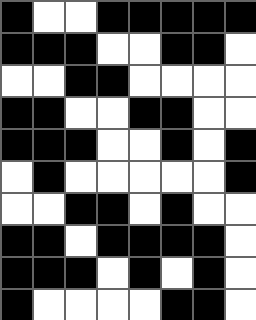[["black", "white", "white", "black", "black", "black", "black", "black"], ["black", "black", "black", "white", "white", "black", "black", "white"], ["white", "white", "black", "black", "white", "white", "white", "white"], ["black", "black", "white", "white", "black", "black", "white", "white"], ["black", "black", "black", "white", "white", "black", "white", "black"], ["white", "black", "white", "white", "white", "white", "white", "black"], ["white", "white", "black", "black", "white", "black", "white", "white"], ["black", "black", "white", "black", "black", "black", "black", "white"], ["black", "black", "black", "white", "black", "white", "black", "white"], ["black", "white", "white", "white", "white", "black", "black", "white"]]